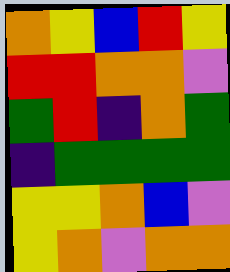[["orange", "yellow", "blue", "red", "yellow"], ["red", "red", "orange", "orange", "violet"], ["green", "red", "indigo", "orange", "green"], ["indigo", "green", "green", "green", "green"], ["yellow", "yellow", "orange", "blue", "violet"], ["yellow", "orange", "violet", "orange", "orange"]]